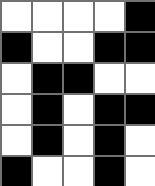[["white", "white", "white", "white", "black"], ["black", "white", "white", "black", "black"], ["white", "black", "black", "white", "white"], ["white", "black", "white", "black", "black"], ["white", "black", "white", "black", "white"], ["black", "white", "white", "black", "white"]]